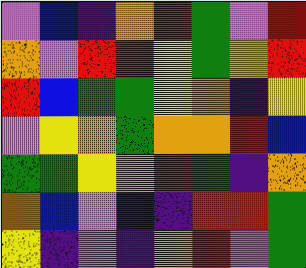[["violet", "blue", "indigo", "orange", "red", "green", "violet", "red"], ["orange", "violet", "red", "red", "yellow", "green", "yellow", "red"], ["red", "blue", "green", "green", "yellow", "orange", "indigo", "yellow"], ["violet", "yellow", "orange", "green", "orange", "orange", "red", "blue"], ["green", "green", "yellow", "violet", "red", "green", "indigo", "orange"], ["orange", "blue", "violet", "blue", "indigo", "red", "red", "green"], ["yellow", "indigo", "violet", "indigo", "orange", "red", "violet", "green"]]